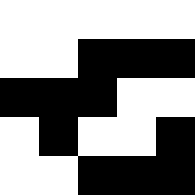[["white", "white", "white", "white", "white"], ["white", "white", "black", "black", "black"], ["black", "black", "black", "white", "white"], ["white", "black", "white", "white", "black"], ["white", "white", "black", "black", "black"]]